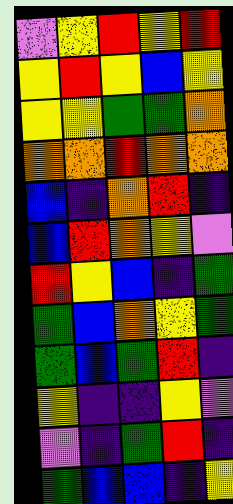[["violet", "yellow", "red", "yellow", "red"], ["yellow", "red", "yellow", "blue", "yellow"], ["yellow", "yellow", "green", "green", "orange"], ["orange", "orange", "red", "orange", "orange"], ["blue", "indigo", "orange", "red", "indigo"], ["blue", "red", "orange", "yellow", "violet"], ["red", "yellow", "blue", "indigo", "green"], ["green", "blue", "orange", "yellow", "green"], ["green", "blue", "green", "red", "indigo"], ["yellow", "indigo", "indigo", "yellow", "violet"], ["violet", "indigo", "green", "red", "indigo"], ["green", "blue", "blue", "indigo", "yellow"]]